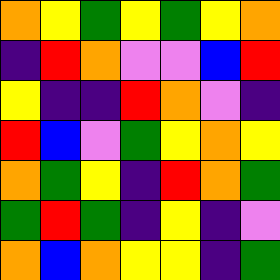[["orange", "yellow", "green", "yellow", "green", "yellow", "orange"], ["indigo", "red", "orange", "violet", "violet", "blue", "red"], ["yellow", "indigo", "indigo", "red", "orange", "violet", "indigo"], ["red", "blue", "violet", "green", "yellow", "orange", "yellow"], ["orange", "green", "yellow", "indigo", "red", "orange", "green"], ["green", "red", "green", "indigo", "yellow", "indigo", "violet"], ["orange", "blue", "orange", "yellow", "yellow", "indigo", "green"]]